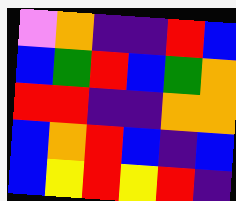[["violet", "orange", "indigo", "indigo", "red", "blue"], ["blue", "green", "red", "blue", "green", "orange"], ["red", "red", "indigo", "indigo", "orange", "orange"], ["blue", "orange", "red", "blue", "indigo", "blue"], ["blue", "yellow", "red", "yellow", "red", "indigo"]]